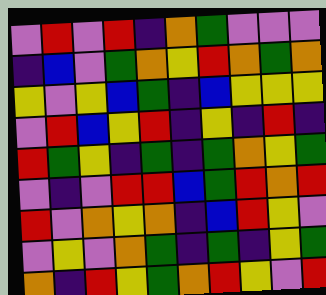[["violet", "red", "violet", "red", "indigo", "orange", "green", "violet", "violet", "violet"], ["indigo", "blue", "violet", "green", "orange", "yellow", "red", "orange", "green", "orange"], ["yellow", "violet", "yellow", "blue", "green", "indigo", "blue", "yellow", "yellow", "yellow"], ["violet", "red", "blue", "yellow", "red", "indigo", "yellow", "indigo", "red", "indigo"], ["red", "green", "yellow", "indigo", "green", "indigo", "green", "orange", "yellow", "green"], ["violet", "indigo", "violet", "red", "red", "blue", "green", "red", "orange", "red"], ["red", "violet", "orange", "yellow", "orange", "indigo", "blue", "red", "yellow", "violet"], ["violet", "yellow", "violet", "orange", "green", "indigo", "green", "indigo", "yellow", "green"], ["orange", "indigo", "red", "yellow", "green", "orange", "red", "yellow", "violet", "red"]]